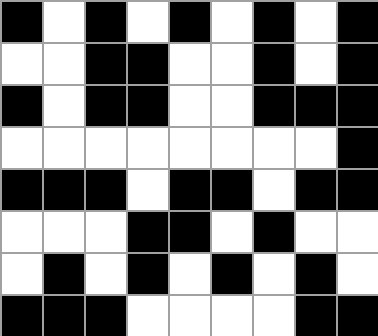[["black", "white", "black", "white", "black", "white", "black", "white", "black"], ["white", "white", "black", "black", "white", "white", "black", "white", "black"], ["black", "white", "black", "black", "white", "white", "black", "black", "black"], ["white", "white", "white", "white", "white", "white", "white", "white", "black"], ["black", "black", "black", "white", "black", "black", "white", "black", "black"], ["white", "white", "white", "black", "black", "white", "black", "white", "white"], ["white", "black", "white", "black", "white", "black", "white", "black", "white"], ["black", "black", "black", "white", "white", "white", "white", "black", "black"]]